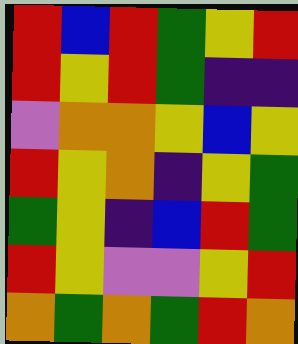[["red", "blue", "red", "green", "yellow", "red"], ["red", "yellow", "red", "green", "indigo", "indigo"], ["violet", "orange", "orange", "yellow", "blue", "yellow"], ["red", "yellow", "orange", "indigo", "yellow", "green"], ["green", "yellow", "indigo", "blue", "red", "green"], ["red", "yellow", "violet", "violet", "yellow", "red"], ["orange", "green", "orange", "green", "red", "orange"]]